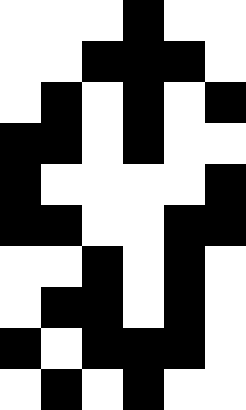[["white", "white", "white", "black", "white", "white"], ["white", "white", "black", "black", "black", "white"], ["white", "black", "white", "black", "white", "black"], ["black", "black", "white", "black", "white", "white"], ["black", "white", "white", "white", "white", "black"], ["black", "black", "white", "white", "black", "black"], ["white", "white", "black", "white", "black", "white"], ["white", "black", "black", "white", "black", "white"], ["black", "white", "black", "black", "black", "white"], ["white", "black", "white", "black", "white", "white"]]